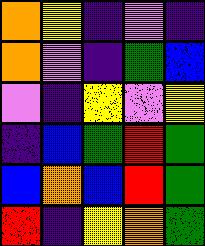[["orange", "yellow", "indigo", "violet", "indigo"], ["orange", "violet", "indigo", "green", "blue"], ["violet", "indigo", "yellow", "violet", "yellow"], ["indigo", "blue", "green", "red", "green"], ["blue", "orange", "blue", "red", "green"], ["red", "indigo", "yellow", "orange", "green"]]